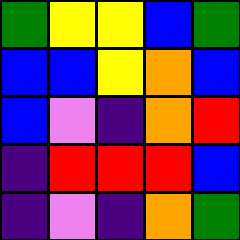[["green", "yellow", "yellow", "blue", "green"], ["blue", "blue", "yellow", "orange", "blue"], ["blue", "violet", "indigo", "orange", "red"], ["indigo", "red", "red", "red", "blue"], ["indigo", "violet", "indigo", "orange", "green"]]